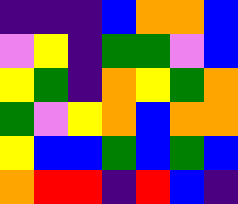[["indigo", "indigo", "indigo", "blue", "orange", "orange", "blue"], ["violet", "yellow", "indigo", "green", "green", "violet", "blue"], ["yellow", "green", "indigo", "orange", "yellow", "green", "orange"], ["green", "violet", "yellow", "orange", "blue", "orange", "orange"], ["yellow", "blue", "blue", "green", "blue", "green", "blue"], ["orange", "red", "red", "indigo", "red", "blue", "indigo"]]